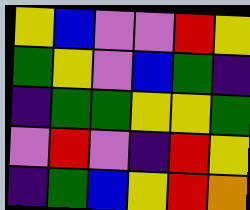[["yellow", "blue", "violet", "violet", "red", "yellow"], ["green", "yellow", "violet", "blue", "green", "indigo"], ["indigo", "green", "green", "yellow", "yellow", "green"], ["violet", "red", "violet", "indigo", "red", "yellow"], ["indigo", "green", "blue", "yellow", "red", "orange"]]